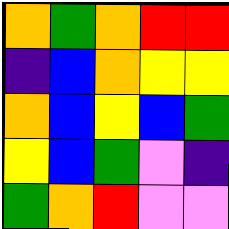[["orange", "green", "orange", "red", "red"], ["indigo", "blue", "orange", "yellow", "yellow"], ["orange", "blue", "yellow", "blue", "green"], ["yellow", "blue", "green", "violet", "indigo"], ["green", "orange", "red", "violet", "violet"]]